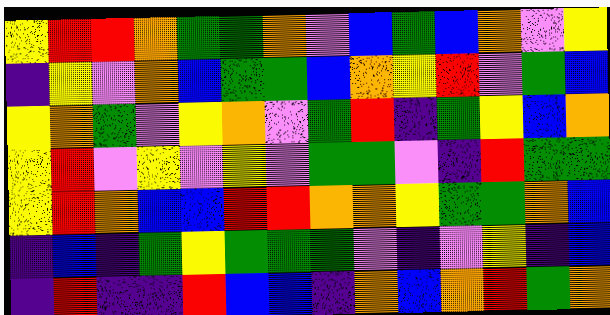[["yellow", "red", "red", "orange", "green", "green", "orange", "violet", "blue", "green", "blue", "orange", "violet", "yellow"], ["indigo", "yellow", "violet", "orange", "blue", "green", "green", "blue", "orange", "yellow", "red", "violet", "green", "blue"], ["yellow", "orange", "green", "violet", "yellow", "orange", "violet", "green", "red", "indigo", "green", "yellow", "blue", "orange"], ["yellow", "red", "violet", "yellow", "violet", "yellow", "violet", "green", "green", "violet", "indigo", "red", "green", "green"], ["yellow", "red", "orange", "blue", "blue", "red", "red", "orange", "orange", "yellow", "green", "green", "orange", "blue"], ["indigo", "blue", "indigo", "green", "yellow", "green", "green", "green", "violet", "indigo", "violet", "yellow", "indigo", "blue"], ["indigo", "red", "indigo", "indigo", "red", "blue", "blue", "indigo", "orange", "blue", "orange", "red", "green", "orange"]]